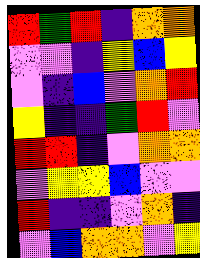[["red", "green", "red", "indigo", "orange", "orange"], ["violet", "violet", "indigo", "yellow", "blue", "yellow"], ["violet", "indigo", "blue", "violet", "orange", "red"], ["yellow", "indigo", "indigo", "green", "red", "violet"], ["red", "red", "indigo", "violet", "orange", "orange"], ["violet", "yellow", "yellow", "blue", "violet", "violet"], ["red", "indigo", "indigo", "violet", "orange", "indigo"], ["violet", "blue", "orange", "orange", "violet", "yellow"]]